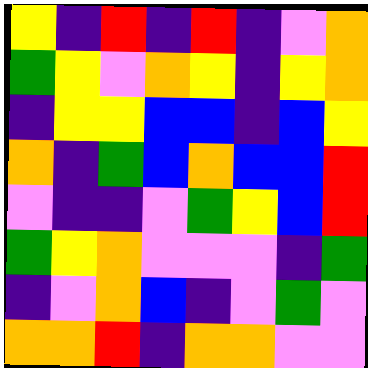[["yellow", "indigo", "red", "indigo", "red", "indigo", "violet", "orange"], ["green", "yellow", "violet", "orange", "yellow", "indigo", "yellow", "orange"], ["indigo", "yellow", "yellow", "blue", "blue", "indigo", "blue", "yellow"], ["orange", "indigo", "green", "blue", "orange", "blue", "blue", "red"], ["violet", "indigo", "indigo", "violet", "green", "yellow", "blue", "red"], ["green", "yellow", "orange", "violet", "violet", "violet", "indigo", "green"], ["indigo", "violet", "orange", "blue", "indigo", "violet", "green", "violet"], ["orange", "orange", "red", "indigo", "orange", "orange", "violet", "violet"]]